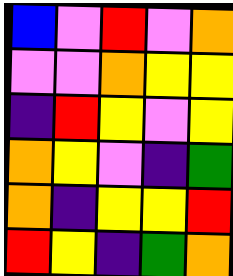[["blue", "violet", "red", "violet", "orange"], ["violet", "violet", "orange", "yellow", "yellow"], ["indigo", "red", "yellow", "violet", "yellow"], ["orange", "yellow", "violet", "indigo", "green"], ["orange", "indigo", "yellow", "yellow", "red"], ["red", "yellow", "indigo", "green", "orange"]]